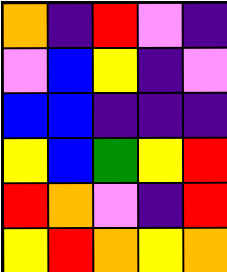[["orange", "indigo", "red", "violet", "indigo"], ["violet", "blue", "yellow", "indigo", "violet"], ["blue", "blue", "indigo", "indigo", "indigo"], ["yellow", "blue", "green", "yellow", "red"], ["red", "orange", "violet", "indigo", "red"], ["yellow", "red", "orange", "yellow", "orange"]]